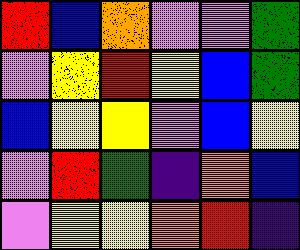[["red", "blue", "orange", "violet", "violet", "green"], ["violet", "yellow", "red", "yellow", "blue", "green"], ["blue", "yellow", "yellow", "violet", "blue", "yellow"], ["violet", "red", "green", "indigo", "orange", "blue"], ["violet", "yellow", "yellow", "orange", "red", "indigo"]]